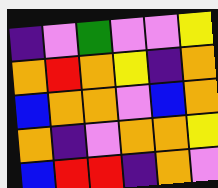[["indigo", "violet", "green", "violet", "violet", "yellow"], ["orange", "red", "orange", "yellow", "indigo", "orange"], ["blue", "orange", "orange", "violet", "blue", "orange"], ["orange", "indigo", "violet", "orange", "orange", "yellow"], ["blue", "red", "red", "indigo", "orange", "violet"]]